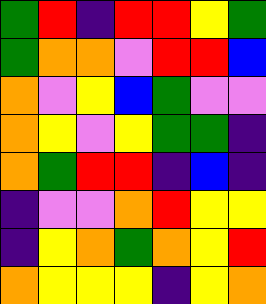[["green", "red", "indigo", "red", "red", "yellow", "green"], ["green", "orange", "orange", "violet", "red", "red", "blue"], ["orange", "violet", "yellow", "blue", "green", "violet", "violet"], ["orange", "yellow", "violet", "yellow", "green", "green", "indigo"], ["orange", "green", "red", "red", "indigo", "blue", "indigo"], ["indigo", "violet", "violet", "orange", "red", "yellow", "yellow"], ["indigo", "yellow", "orange", "green", "orange", "yellow", "red"], ["orange", "yellow", "yellow", "yellow", "indigo", "yellow", "orange"]]